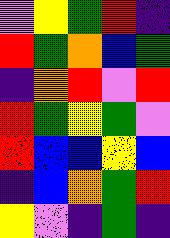[["violet", "yellow", "green", "red", "indigo"], ["red", "green", "orange", "blue", "green"], ["indigo", "orange", "red", "violet", "red"], ["red", "green", "yellow", "green", "violet"], ["red", "blue", "blue", "yellow", "blue"], ["indigo", "blue", "orange", "green", "red"], ["yellow", "violet", "indigo", "green", "indigo"]]